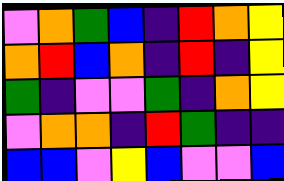[["violet", "orange", "green", "blue", "indigo", "red", "orange", "yellow"], ["orange", "red", "blue", "orange", "indigo", "red", "indigo", "yellow"], ["green", "indigo", "violet", "violet", "green", "indigo", "orange", "yellow"], ["violet", "orange", "orange", "indigo", "red", "green", "indigo", "indigo"], ["blue", "blue", "violet", "yellow", "blue", "violet", "violet", "blue"]]